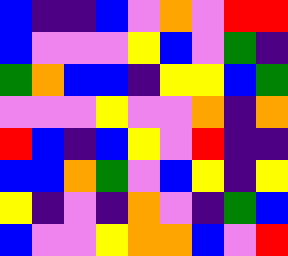[["blue", "indigo", "indigo", "blue", "violet", "orange", "violet", "red", "red"], ["blue", "violet", "violet", "violet", "yellow", "blue", "violet", "green", "indigo"], ["green", "orange", "blue", "blue", "indigo", "yellow", "yellow", "blue", "green"], ["violet", "violet", "violet", "yellow", "violet", "violet", "orange", "indigo", "orange"], ["red", "blue", "indigo", "blue", "yellow", "violet", "red", "indigo", "indigo"], ["blue", "blue", "orange", "green", "violet", "blue", "yellow", "indigo", "yellow"], ["yellow", "indigo", "violet", "indigo", "orange", "violet", "indigo", "green", "blue"], ["blue", "violet", "violet", "yellow", "orange", "orange", "blue", "violet", "red"]]